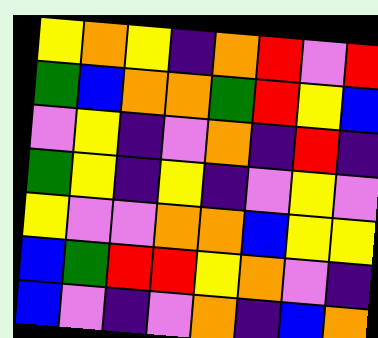[["yellow", "orange", "yellow", "indigo", "orange", "red", "violet", "red"], ["green", "blue", "orange", "orange", "green", "red", "yellow", "blue"], ["violet", "yellow", "indigo", "violet", "orange", "indigo", "red", "indigo"], ["green", "yellow", "indigo", "yellow", "indigo", "violet", "yellow", "violet"], ["yellow", "violet", "violet", "orange", "orange", "blue", "yellow", "yellow"], ["blue", "green", "red", "red", "yellow", "orange", "violet", "indigo"], ["blue", "violet", "indigo", "violet", "orange", "indigo", "blue", "orange"]]